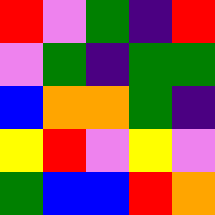[["red", "violet", "green", "indigo", "red"], ["violet", "green", "indigo", "green", "green"], ["blue", "orange", "orange", "green", "indigo"], ["yellow", "red", "violet", "yellow", "violet"], ["green", "blue", "blue", "red", "orange"]]